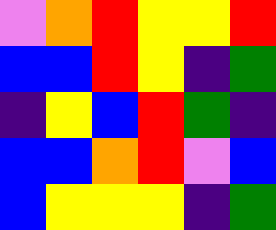[["violet", "orange", "red", "yellow", "yellow", "red"], ["blue", "blue", "red", "yellow", "indigo", "green"], ["indigo", "yellow", "blue", "red", "green", "indigo"], ["blue", "blue", "orange", "red", "violet", "blue"], ["blue", "yellow", "yellow", "yellow", "indigo", "green"]]